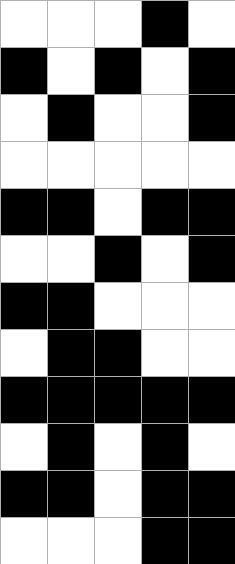[["white", "white", "white", "black", "white"], ["black", "white", "black", "white", "black"], ["white", "black", "white", "white", "black"], ["white", "white", "white", "white", "white"], ["black", "black", "white", "black", "black"], ["white", "white", "black", "white", "black"], ["black", "black", "white", "white", "white"], ["white", "black", "black", "white", "white"], ["black", "black", "black", "black", "black"], ["white", "black", "white", "black", "white"], ["black", "black", "white", "black", "black"], ["white", "white", "white", "black", "black"]]